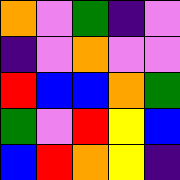[["orange", "violet", "green", "indigo", "violet"], ["indigo", "violet", "orange", "violet", "violet"], ["red", "blue", "blue", "orange", "green"], ["green", "violet", "red", "yellow", "blue"], ["blue", "red", "orange", "yellow", "indigo"]]